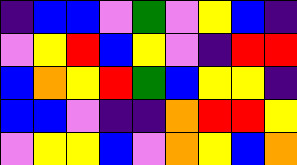[["indigo", "blue", "blue", "violet", "green", "violet", "yellow", "blue", "indigo"], ["violet", "yellow", "red", "blue", "yellow", "violet", "indigo", "red", "red"], ["blue", "orange", "yellow", "red", "green", "blue", "yellow", "yellow", "indigo"], ["blue", "blue", "violet", "indigo", "indigo", "orange", "red", "red", "yellow"], ["violet", "yellow", "yellow", "blue", "violet", "orange", "yellow", "blue", "orange"]]